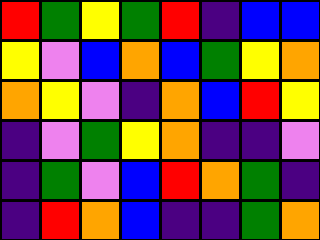[["red", "green", "yellow", "green", "red", "indigo", "blue", "blue"], ["yellow", "violet", "blue", "orange", "blue", "green", "yellow", "orange"], ["orange", "yellow", "violet", "indigo", "orange", "blue", "red", "yellow"], ["indigo", "violet", "green", "yellow", "orange", "indigo", "indigo", "violet"], ["indigo", "green", "violet", "blue", "red", "orange", "green", "indigo"], ["indigo", "red", "orange", "blue", "indigo", "indigo", "green", "orange"]]